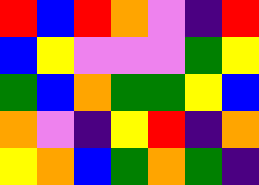[["red", "blue", "red", "orange", "violet", "indigo", "red"], ["blue", "yellow", "violet", "violet", "violet", "green", "yellow"], ["green", "blue", "orange", "green", "green", "yellow", "blue"], ["orange", "violet", "indigo", "yellow", "red", "indigo", "orange"], ["yellow", "orange", "blue", "green", "orange", "green", "indigo"]]